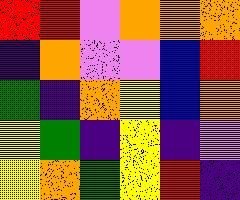[["red", "red", "violet", "orange", "orange", "orange"], ["indigo", "orange", "violet", "violet", "blue", "red"], ["green", "indigo", "orange", "yellow", "blue", "orange"], ["yellow", "green", "indigo", "yellow", "indigo", "violet"], ["yellow", "orange", "green", "yellow", "red", "indigo"]]